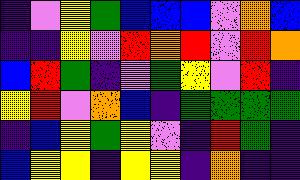[["indigo", "violet", "yellow", "green", "blue", "blue", "blue", "violet", "orange", "blue"], ["indigo", "indigo", "yellow", "violet", "red", "orange", "red", "violet", "red", "orange"], ["blue", "red", "green", "indigo", "violet", "green", "yellow", "violet", "red", "indigo"], ["yellow", "red", "violet", "orange", "blue", "indigo", "green", "green", "green", "green"], ["indigo", "blue", "yellow", "green", "yellow", "violet", "indigo", "red", "green", "indigo"], ["blue", "yellow", "yellow", "indigo", "yellow", "yellow", "indigo", "orange", "indigo", "indigo"]]